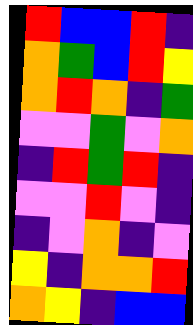[["red", "blue", "blue", "red", "indigo"], ["orange", "green", "blue", "red", "yellow"], ["orange", "red", "orange", "indigo", "green"], ["violet", "violet", "green", "violet", "orange"], ["indigo", "red", "green", "red", "indigo"], ["violet", "violet", "red", "violet", "indigo"], ["indigo", "violet", "orange", "indigo", "violet"], ["yellow", "indigo", "orange", "orange", "red"], ["orange", "yellow", "indigo", "blue", "blue"]]